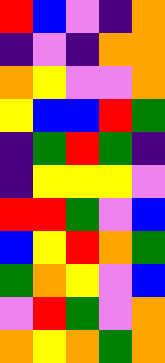[["red", "blue", "violet", "indigo", "orange"], ["indigo", "violet", "indigo", "orange", "orange"], ["orange", "yellow", "violet", "violet", "orange"], ["yellow", "blue", "blue", "red", "green"], ["indigo", "green", "red", "green", "indigo"], ["indigo", "yellow", "yellow", "yellow", "violet"], ["red", "red", "green", "violet", "blue"], ["blue", "yellow", "red", "orange", "green"], ["green", "orange", "yellow", "violet", "blue"], ["violet", "red", "green", "violet", "orange"], ["orange", "yellow", "orange", "green", "orange"]]